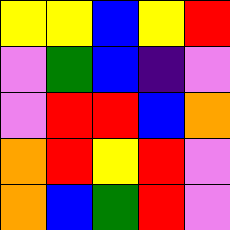[["yellow", "yellow", "blue", "yellow", "red"], ["violet", "green", "blue", "indigo", "violet"], ["violet", "red", "red", "blue", "orange"], ["orange", "red", "yellow", "red", "violet"], ["orange", "blue", "green", "red", "violet"]]